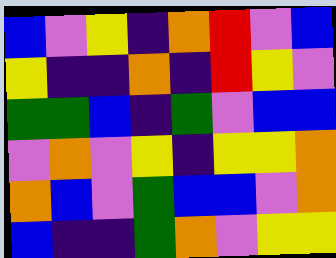[["blue", "violet", "yellow", "indigo", "orange", "red", "violet", "blue"], ["yellow", "indigo", "indigo", "orange", "indigo", "red", "yellow", "violet"], ["green", "green", "blue", "indigo", "green", "violet", "blue", "blue"], ["violet", "orange", "violet", "yellow", "indigo", "yellow", "yellow", "orange"], ["orange", "blue", "violet", "green", "blue", "blue", "violet", "orange"], ["blue", "indigo", "indigo", "green", "orange", "violet", "yellow", "yellow"]]